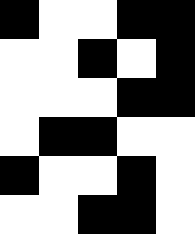[["black", "white", "white", "black", "black"], ["white", "white", "black", "white", "black"], ["white", "white", "white", "black", "black"], ["white", "black", "black", "white", "white"], ["black", "white", "white", "black", "white"], ["white", "white", "black", "black", "white"]]